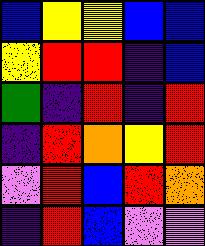[["blue", "yellow", "yellow", "blue", "blue"], ["yellow", "red", "red", "indigo", "blue"], ["green", "indigo", "red", "indigo", "red"], ["indigo", "red", "orange", "yellow", "red"], ["violet", "red", "blue", "red", "orange"], ["indigo", "red", "blue", "violet", "violet"]]